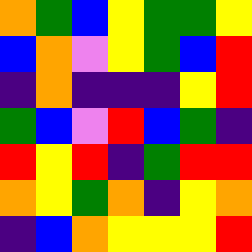[["orange", "green", "blue", "yellow", "green", "green", "yellow"], ["blue", "orange", "violet", "yellow", "green", "blue", "red"], ["indigo", "orange", "indigo", "indigo", "indigo", "yellow", "red"], ["green", "blue", "violet", "red", "blue", "green", "indigo"], ["red", "yellow", "red", "indigo", "green", "red", "red"], ["orange", "yellow", "green", "orange", "indigo", "yellow", "orange"], ["indigo", "blue", "orange", "yellow", "yellow", "yellow", "red"]]